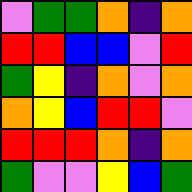[["violet", "green", "green", "orange", "indigo", "orange"], ["red", "red", "blue", "blue", "violet", "red"], ["green", "yellow", "indigo", "orange", "violet", "orange"], ["orange", "yellow", "blue", "red", "red", "violet"], ["red", "red", "red", "orange", "indigo", "orange"], ["green", "violet", "violet", "yellow", "blue", "green"]]